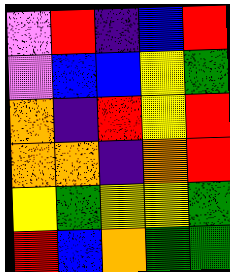[["violet", "red", "indigo", "blue", "red"], ["violet", "blue", "blue", "yellow", "green"], ["orange", "indigo", "red", "yellow", "red"], ["orange", "orange", "indigo", "orange", "red"], ["yellow", "green", "yellow", "yellow", "green"], ["red", "blue", "orange", "green", "green"]]